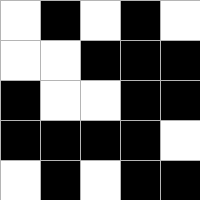[["white", "black", "white", "black", "white"], ["white", "white", "black", "black", "black"], ["black", "white", "white", "black", "black"], ["black", "black", "black", "black", "white"], ["white", "black", "white", "black", "black"]]